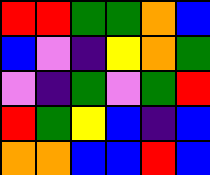[["red", "red", "green", "green", "orange", "blue"], ["blue", "violet", "indigo", "yellow", "orange", "green"], ["violet", "indigo", "green", "violet", "green", "red"], ["red", "green", "yellow", "blue", "indigo", "blue"], ["orange", "orange", "blue", "blue", "red", "blue"]]